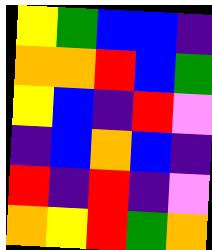[["yellow", "green", "blue", "blue", "indigo"], ["orange", "orange", "red", "blue", "green"], ["yellow", "blue", "indigo", "red", "violet"], ["indigo", "blue", "orange", "blue", "indigo"], ["red", "indigo", "red", "indigo", "violet"], ["orange", "yellow", "red", "green", "orange"]]